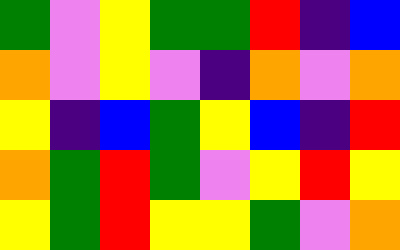[["green", "violet", "yellow", "green", "green", "red", "indigo", "blue"], ["orange", "violet", "yellow", "violet", "indigo", "orange", "violet", "orange"], ["yellow", "indigo", "blue", "green", "yellow", "blue", "indigo", "red"], ["orange", "green", "red", "green", "violet", "yellow", "red", "yellow"], ["yellow", "green", "red", "yellow", "yellow", "green", "violet", "orange"]]